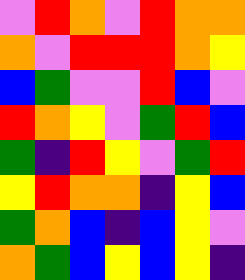[["violet", "red", "orange", "violet", "red", "orange", "orange"], ["orange", "violet", "red", "red", "red", "orange", "yellow"], ["blue", "green", "violet", "violet", "red", "blue", "violet"], ["red", "orange", "yellow", "violet", "green", "red", "blue"], ["green", "indigo", "red", "yellow", "violet", "green", "red"], ["yellow", "red", "orange", "orange", "indigo", "yellow", "blue"], ["green", "orange", "blue", "indigo", "blue", "yellow", "violet"], ["orange", "green", "blue", "yellow", "blue", "yellow", "indigo"]]